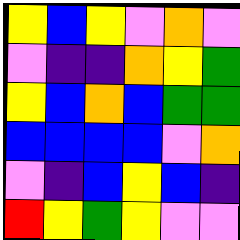[["yellow", "blue", "yellow", "violet", "orange", "violet"], ["violet", "indigo", "indigo", "orange", "yellow", "green"], ["yellow", "blue", "orange", "blue", "green", "green"], ["blue", "blue", "blue", "blue", "violet", "orange"], ["violet", "indigo", "blue", "yellow", "blue", "indigo"], ["red", "yellow", "green", "yellow", "violet", "violet"]]